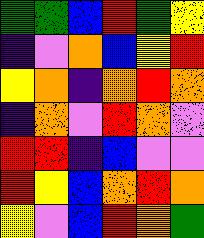[["green", "green", "blue", "red", "green", "yellow"], ["indigo", "violet", "orange", "blue", "yellow", "red"], ["yellow", "orange", "indigo", "orange", "red", "orange"], ["indigo", "orange", "violet", "red", "orange", "violet"], ["red", "red", "indigo", "blue", "violet", "violet"], ["red", "yellow", "blue", "orange", "red", "orange"], ["yellow", "violet", "blue", "red", "orange", "green"]]